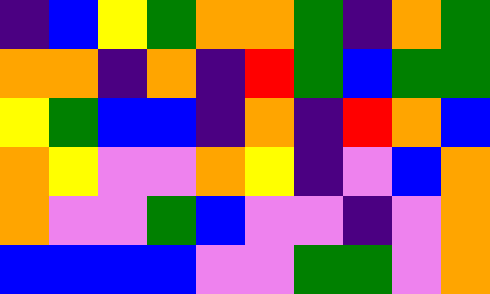[["indigo", "blue", "yellow", "green", "orange", "orange", "green", "indigo", "orange", "green"], ["orange", "orange", "indigo", "orange", "indigo", "red", "green", "blue", "green", "green"], ["yellow", "green", "blue", "blue", "indigo", "orange", "indigo", "red", "orange", "blue"], ["orange", "yellow", "violet", "violet", "orange", "yellow", "indigo", "violet", "blue", "orange"], ["orange", "violet", "violet", "green", "blue", "violet", "violet", "indigo", "violet", "orange"], ["blue", "blue", "blue", "blue", "violet", "violet", "green", "green", "violet", "orange"]]